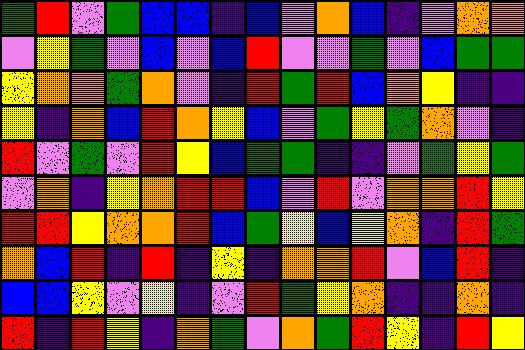[["green", "red", "violet", "green", "blue", "blue", "indigo", "blue", "violet", "orange", "blue", "indigo", "violet", "orange", "orange"], ["violet", "yellow", "green", "violet", "blue", "violet", "blue", "red", "violet", "violet", "green", "violet", "blue", "green", "green"], ["yellow", "orange", "orange", "green", "orange", "violet", "indigo", "red", "green", "red", "blue", "orange", "yellow", "indigo", "indigo"], ["yellow", "indigo", "orange", "blue", "red", "orange", "yellow", "blue", "violet", "green", "yellow", "green", "orange", "violet", "indigo"], ["red", "violet", "green", "violet", "red", "yellow", "blue", "green", "green", "indigo", "indigo", "violet", "green", "yellow", "green"], ["violet", "orange", "indigo", "yellow", "orange", "red", "red", "blue", "violet", "red", "violet", "orange", "orange", "red", "yellow"], ["red", "red", "yellow", "orange", "orange", "red", "blue", "green", "yellow", "blue", "yellow", "orange", "indigo", "red", "green"], ["orange", "blue", "red", "indigo", "red", "indigo", "yellow", "indigo", "orange", "orange", "red", "violet", "blue", "red", "indigo"], ["blue", "blue", "yellow", "violet", "yellow", "indigo", "violet", "red", "green", "yellow", "orange", "indigo", "indigo", "orange", "indigo"], ["red", "indigo", "red", "yellow", "indigo", "orange", "green", "violet", "orange", "green", "red", "yellow", "indigo", "red", "yellow"]]